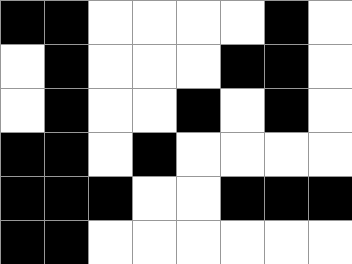[["black", "black", "white", "white", "white", "white", "black", "white"], ["white", "black", "white", "white", "white", "black", "black", "white"], ["white", "black", "white", "white", "black", "white", "black", "white"], ["black", "black", "white", "black", "white", "white", "white", "white"], ["black", "black", "black", "white", "white", "black", "black", "black"], ["black", "black", "white", "white", "white", "white", "white", "white"]]